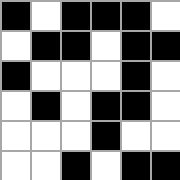[["black", "white", "black", "black", "black", "white"], ["white", "black", "black", "white", "black", "black"], ["black", "white", "white", "white", "black", "white"], ["white", "black", "white", "black", "black", "white"], ["white", "white", "white", "black", "white", "white"], ["white", "white", "black", "white", "black", "black"]]